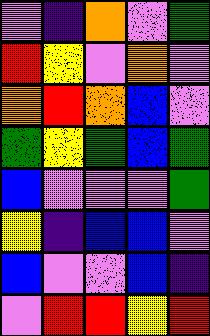[["violet", "indigo", "orange", "violet", "green"], ["red", "yellow", "violet", "orange", "violet"], ["orange", "red", "orange", "blue", "violet"], ["green", "yellow", "green", "blue", "green"], ["blue", "violet", "violet", "violet", "green"], ["yellow", "indigo", "blue", "blue", "violet"], ["blue", "violet", "violet", "blue", "indigo"], ["violet", "red", "red", "yellow", "red"]]